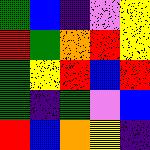[["green", "blue", "indigo", "violet", "yellow"], ["red", "green", "orange", "red", "yellow"], ["green", "yellow", "red", "blue", "red"], ["green", "indigo", "green", "violet", "blue"], ["red", "blue", "orange", "yellow", "indigo"]]